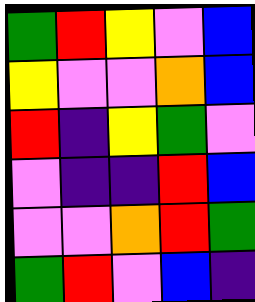[["green", "red", "yellow", "violet", "blue"], ["yellow", "violet", "violet", "orange", "blue"], ["red", "indigo", "yellow", "green", "violet"], ["violet", "indigo", "indigo", "red", "blue"], ["violet", "violet", "orange", "red", "green"], ["green", "red", "violet", "blue", "indigo"]]